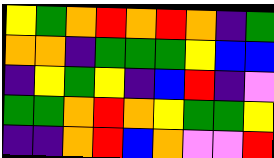[["yellow", "green", "orange", "red", "orange", "red", "orange", "indigo", "green"], ["orange", "orange", "indigo", "green", "green", "green", "yellow", "blue", "blue"], ["indigo", "yellow", "green", "yellow", "indigo", "blue", "red", "indigo", "violet"], ["green", "green", "orange", "red", "orange", "yellow", "green", "green", "yellow"], ["indigo", "indigo", "orange", "red", "blue", "orange", "violet", "violet", "red"]]